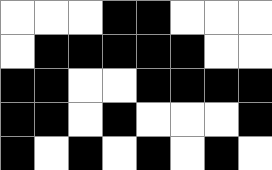[["white", "white", "white", "black", "black", "white", "white", "white"], ["white", "black", "black", "black", "black", "black", "white", "white"], ["black", "black", "white", "white", "black", "black", "black", "black"], ["black", "black", "white", "black", "white", "white", "white", "black"], ["black", "white", "black", "white", "black", "white", "black", "white"]]